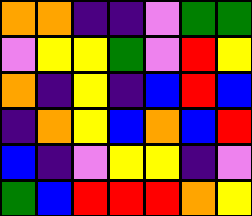[["orange", "orange", "indigo", "indigo", "violet", "green", "green"], ["violet", "yellow", "yellow", "green", "violet", "red", "yellow"], ["orange", "indigo", "yellow", "indigo", "blue", "red", "blue"], ["indigo", "orange", "yellow", "blue", "orange", "blue", "red"], ["blue", "indigo", "violet", "yellow", "yellow", "indigo", "violet"], ["green", "blue", "red", "red", "red", "orange", "yellow"]]